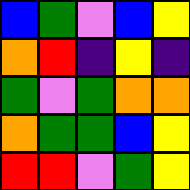[["blue", "green", "violet", "blue", "yellow"], ["orange", "red", "indigo", "yellow", "indigo"], ["green", "violet", "green", "orange", "orange"], ["orange", "green", "green", "blue", "yellow"], ["red", "red", "violet", "green", "yellow"]]